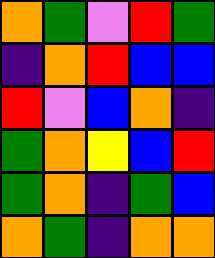[["orange", "green", "violet", "red", "green"], ["indigo", "orange", "red", "blue", "blue"], ["red", "violet", "blue", "orange", "indigo"], ["green", "orange", "yellow", "blue", "red"], ["green", "orange", "indigo", "green", "blue"], ["orange", "green", "indigo", "orange", "orange"]]